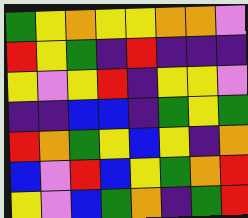[["green", "yellow", "orange", "yellow", "yellow", "orange", "orange", "violet"], ["red", "yellow", "green", "indigo", "red", "indigo", "indigo", "indigo"], ["yellow", "violet", "yellow", "red", "indigo", "yellow", "yellow", "violet"], ["indigo", "indigo", "blue", "blue", "indigo", "green", "yellow", "green"], ["red", "orange", "green", "yellow", "blue", "yellow", "indigo", "orange"], ["blue", "violet", "red", "blue", "yellow", "green", "orange", "red"], ["yellow", "violet", "blue", "green", "orange", "indigo", "green", "red"]]